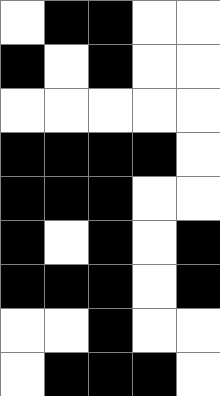[["white", "black", "black", "white", "white"], ["black", "white", "black", "white", "white"], ["white", "white", "white", "white", "white"], ["black", "black", "black", "black", "white"], ["black", "black", "black", "white", "white"], ["black", "white", "black", "white", "black"], ["black", "black", "black", "white", "black"], ["white", "white", "black", "white", "white"], ["white", "black", "black", "black", "white"]]